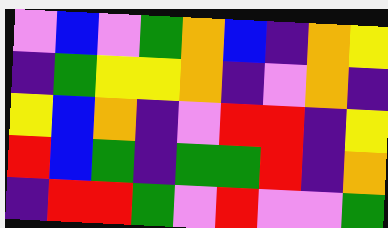[["violet", "blue", "violet", "green", "orange", "blue", "indigo", "orange", "yellow"], ["indigo", "green", "yellow", "yellow", "orange", "indigo", "violet", "orange", "indigo"], ["yellow", "blue", "orange", "indigo", "violet", "red", "red", "indigo", "yellow"], ["red", "blue", "green", "indigo", "green", "green", "red", "indigo", "orange"], ["indigo", "red", "red", "green", "violet", "red", "violet", "violet", "green"]]